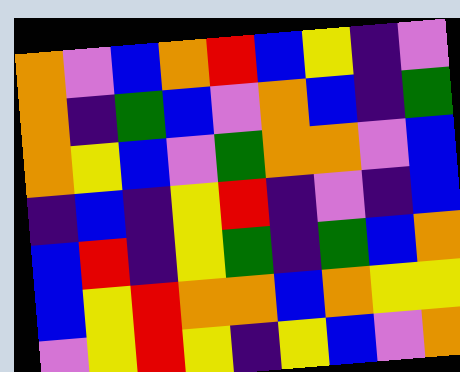[["orange", "violet", "blue", "orange", "red", "blue", "yellow", "indigo", "violet"], ["orange", "indigo", "green", "blue", "violet", "orange", "blue", "indigo", "green"], ["orange", "yellow", "blue", "violet", "green", "orange", "orange", "violet", "blue"], ["indigo", "blue", "indigo", "yellow", "red", "indigo", "violet", "indigo", "blue"], ["blue", "red", "indigo", "yellow", "green", "indigo", "green", "blue", "orange"], ["blue", "yellow", "red", "orange", "orange", "blue", "orange", "yellow", "yellow"], ["violet", "yellow", "red", "yellow", "indigo", "yellow", "blue", "violet", "orange"]]